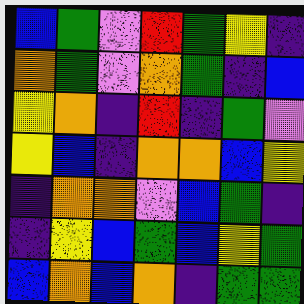[["blue", "green", "violet", "red", "green", "yellow", "indigo"], ["orange", "green", "violet", "orange", "green", "indigo", "blue"], ["yellow", "orange", "indigo", "red", "indigo", "green", "violet"], ["yellow", "blue", "indigo", "orange", "orange", "blue", "yellow"], ["indigo", "orange", "orange", "violet", "blue", "green", "indigo"], ["indigo", "yellow", "blue", "green", "blue", "yellow", "green"], ["blue", "orange", "blue", "orange", "indigo", "green", "green"]]